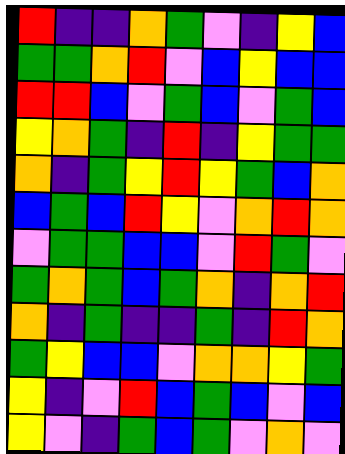[["red", "indigo", "indigo", "orange", "green", "violet", "indigo", "yellow", "blue"], ["green", "green", "orange", "red", "violet", "blue", "yellow", "blue", "blue"], ["red", "red", "blue", "violet", "green", "blue", "violet", "green", "blue"], ["yellow", "orange", "green", "indigo", "red", "indigo", "yellow", "green", "green"], ["orange", "indigo", "green", "yellow", "red", "yellow", "green", "blue", "orange"], ["blue", "green", "blue", "red", "yellow", "violet", "orange", "red", "orange"], ["violet", "green", "green", "blue", "blue", "violet", "red", "green", "violet"], ["green", "orange", "green", "blue", "green", "orange", "indigo", "orange", "red"], ["orange", "indigo", "green", "indigo", "indigo", "green", "indigo", "red", "orange"], ["green", "yellow", "blue", "blue", "violet", "orange", "orange", "yellow", "green"], ["yellow", "indigo", "violet", "red", "blue", "green", "blue", "violet", "blue"], ["yellow", "violet", "indigo", "green", "blue", "green", "violet", "orange", "violet"]]